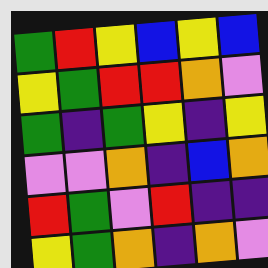[["green", "red", "yellow", "blue", "yellow", "blue"], ["yellow", "green", "red", "red", "orange", "violet"], ["green", "indigo", "green", "yellow", "indigo", "yellow"], ["violet", "violet", "orange", "indigo", "blue", "orange"], ["red", "green", "violet", "red", "indigo", "indigo"], ["yellow", "green", "orange", "indigo", "orange", "violet"]]